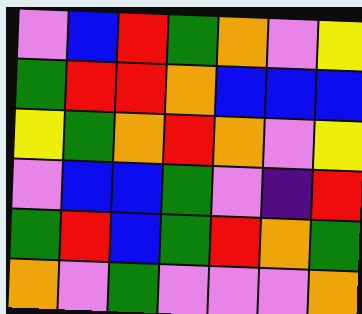[["violet", "blue", "red", "green", "orange", "violet", "yellow"], ["green", "red", "red", "orange", "blue", "blue", "blue"], ["yellow", "green", "orange", "red", "orange", "violet", "yellow"], ["violet", "blue", "blue", "green", "violet", "indigo", "red"], ["green", "red", "blue", "green", "red", "orange", "green"], ["orange", "violet", "green", "violet", "violet", "violet", "orange"]]